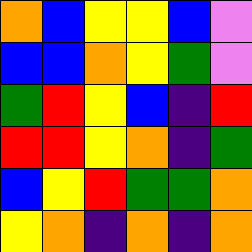[["orange", "blue", "yellow", "yellow", "blue", "violet"], ["blue", "blue", "orange", "yellow", "green", "violet"], ["green", "red", "yellow", "blue", "indigo", "red"], ["red", "red", "yellow", "orange", "indigo", "green"], ["blue", "yellow", "red", "green", "green", "orange"], ["yellow", "orange", "indigo", "orange", "indigo", "orange"]]